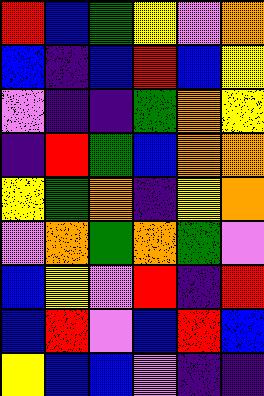[["red", "blue", "green", "yellow", "violet", "orange"], ["blue", "indigo", "blue", "red", "blue", "yellow"], ["violet", "indigo", "indigo", "green", "orange", "yellow"], ["indigo", "red", "green", "blue", "orange", "orange"], ["yellow", "green", "orange", "indigo", "yellow", "orange"], ["violet", "orange", "green", "orange", "green", "violet"], ["blue", "yellow", "violet", "red", "indigo", "red"], ["blue", "red", "violet", "blue", "red", "blue"], ["yellow", "blue", "blue", "violet", "indigo", "indigo"]]